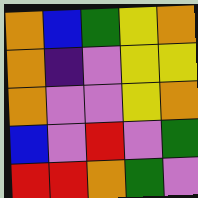[["orange", "blue", "green", "yellow", "orange"], ["orange", "indigo", "violet", "yellow", "yellow"], ["orange", "violet", "violet", "yellow", "orange"], ["blue", "violet", "red", "violet", "green"], ["red", "red", "orange", "green", "violet"]]